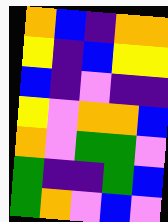[["orange", "blue", "indigo", "orange", "orange"], ["yellow", "indigo", "blue", "yellow", "yellow"], ["blue", "indigo", "violet", "indigo", "indigo"], ["yellow", "violet", "orange", "orange", "blue"], ["orange", "violet", "green", "green", "violet"], ["green", "indigo", "indigo", "green", "blue"], ["green", "orange", "violet", "blue", "violet"]]